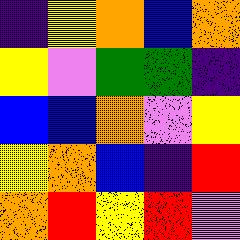[["indigo", "yellow", "orange", "blue", "orange"], ["yellow", "violet", "green", "green", "indigo"], ["blue", "blue", "orange", "violet", "yellow"], ["yellow", "orange", "blue", "indigo", "red"], ["orange", "red", "yellow", "red", "violet"]]